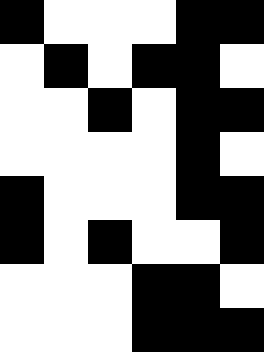[["black", "white", "white", "white", "black", "black"], ["white", "black", "white", "black", "black", "white"], ["white", "white", "black", "white", "black", "black"], ["white", "white", "white", "white", "black", "white"], ["black", "white", "white", "white", "black", "black"], ["black", "white", "black", "white", "white", "black"], ["white", "white", "white", "black", "black", "white"], ["white", "white", "white", "black", "black", "black"]]